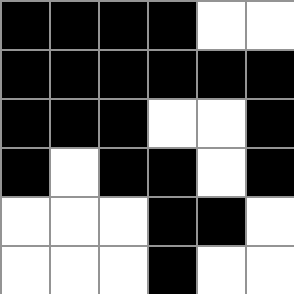[["black", "black", "black", "black", "white", "white"], ["black", "black", "black", "black", "black", "black"], ["black", "black", "black", "white", "white", "black"], ["black", "white", "black", "black", "white", "black"], ["white", "white", "white", "black", "black", "white"], ["white", "white", "white", "black", "white", "white"]]